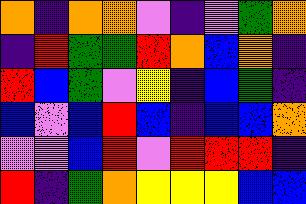[["orange", "indigo", "orange", "orange", "violet", "indigo", "violet", "green", "orange"], ["indigo", "red", "green", "green", "red", "orange", "blue", "orange", "indigo"], ["red", "blue", "green", "violet", "yellow", "indigo", "blue", "green", "indigo"], ["blue", "violet", "blue", "red", "blue", "indigo", "blue", "blue", "orange"], ["violet", "violet", "blue", "red", "violet", "red", "red", "red", "indigo"], ["red", "indigo", "green", "orange", "yellow", "yellow", "yellow", "blue", "blue"]]